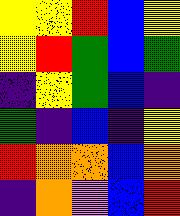[["yellow", "yellow", "red", "blue", "yellow"], ["yellow", "red", "green", "blue", "green"], ["indigo", "yellow", "green", "blue", "indigo"], ["green", "indigo", "blue", "indigo", "yellow"], ["red", "orange", "orange", "blue", "orange"], ["indigo", "orange", "violet", "blue", "red"]]